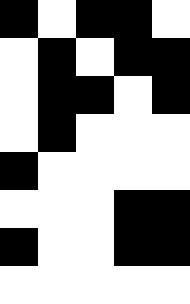[["black", "white", "black", "black", "white"], ["white", "black", "white", "black", "black"], ["white", "black", "black", "white", "black"], ["white", "black", "white", "white", "white"], ["black", "white", "white", "white", "white"], ["white", "white", "white", "black", "black"], ["black", "white", "white", "black", "black"], ["white", "white", "white", "white", "white"]]